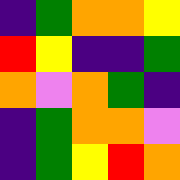[["indigo", "green", "orange", "orange", "yellow"], ["red", "yellow", "indigo", "indigo", "green"], ["orange", "violet", "orange", "green", "indigo"], ["indigo", "green", "orange", "orange", "violet"], ["indigo", "green", "yellow", "red", "orange"]]